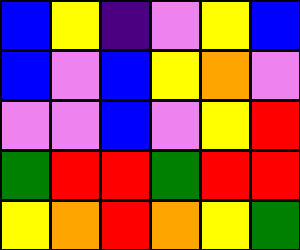[["blue", "yellow", "indigo", "violet", "yellow", "blue"], ["blue", "violet", "blue", "yellow", "orange", "violet"], ["violet", "violet", "blue", "violet", "yellow", "red"], ["green", "red", "red", "green", "red", "red"], ["yellow", "orange", "red", "orange", "yellow", "green"]]